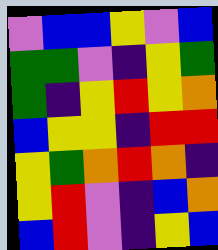[["violet", "blue", "blue", "yellow", "violet", "blue"], ["green", "green", "violet", "indigo", "yellow", "green"], ["green", "indigo", "yellow", "red", "yellow", "orange"], ["blue", "yellow", "yellow", "indigo", "red", "red"], ["yellow", "green", "orange", "red", "orange", "indigo"], ["yellow", "red", "violet", "indigo", "blue", "orange"], ["blue", "red", "violet", "indigo", "yellow", "blue"]]